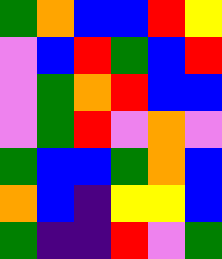[["green", "orange", "blue", "blue", "red", "yellow"], ["violet", "blue", "red", "green", "blue", "red"], ["violet", "green", "orange", "red", "blue", "blue"], ["violet", "green", "red", "violet", "orange", "violet"], ["green", "blue", "blue", "green", "orange", "blue"], ["orange", "blue", "indigo", "yellow", "yellow", "blue"], ["green", "indigo", "indigo", "red", "violet", "green"]]